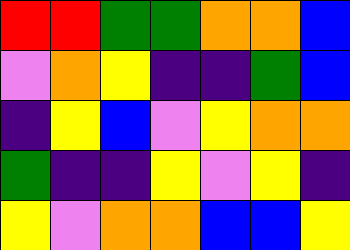[["red", "red", "green", "green", "orange", "orange", "blue"], ["violet", "orange", "yellow", "indigo", "indigo", "green", "blue"], ["indigo", "yellow", "blue", "violet", "yellow", "orange", "orange"], ["green", "indigo", "indigo", "yellow", "violet", "yellow", "indigo"], ["yellow", "violet", "orange", "orange", "blue", "blue", "yellow"]]